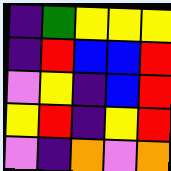[["indigo", "green", "yellow", "yellow", "yellow"], ["indigo", "red", "blue", "blue", "red"], ["violet", "yellow", "indigo", "blue", "red"], ["yellow", "red", "indigo", "yellow", "red"], ["violet", "indigo", "orange", "violet", "orange"]]